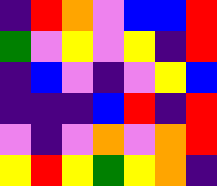[["indigo", "red", "orange", "violet", "blue", "blue", "red"], ["green", "violet", "yellow", "violet", "yellow", "indigo", "red"], ["indigo", "blue", "violet", "indigo", "violet", "yellow", "blue"], ["indigo", "indigo", "indigo", "blue", "red", "indigo", "red"], ["violet", "indigo", "violet", "orange", "violet", "orange", "red"], ["yellow", "red", "yellow", "green", "yellow", "orange", "indigo"]]